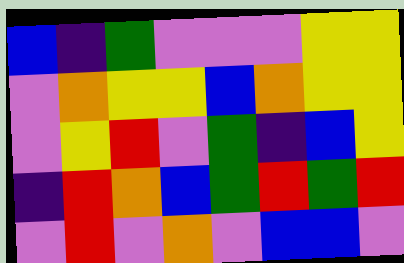[["blue", "indigo", "green", "violet", "violet", "violet", "yellow", "yellow"], ["violet", "orange", "yellow", "yellow", "blue", "orange", "yellow", "yellow"], ["violet", "yellow", "red", "violet", "green", "indigo", "blue", "yellow"], ["indigo", "red", "orange", "blue", "green", "red", "green", "red"], ["violet", "red", "violet", "orange", "violet", "blue", "blue", "violet"]]